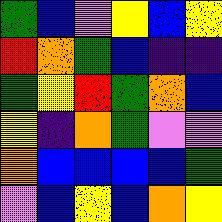[["green", "blue", "violet", "yellow", "blue", "yellow"], ["red", "orange", "green", "blue", "indigo", "indigo"], ["green", "yellow", "red", "green", "orange", "blue"], ["yellow", "indigo", "orange", "green", "violet", "violet"], ["orange", "blue", "blue", "blue", "blue", "green"], ["violet", "blue", "yellow", "blue", "orange", "yellow"]]